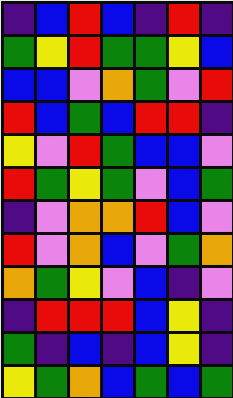[["indigo", "blue", "red", "blue", "indigo", "red", "indigo"], ["green", "yellow", "red", "green", "green", "yellow", "blue"], ["blue", "blue", "violet", "orange", "green", "violet", "red"], ["red", "blue", "green", "blue", "red", "red", "indigo"], ["yellow", "violet", "red", "green", "blue", "blue", "violet"], ["red", "green", "yellow", "green", "violet", "blue", "green"], ["indigo", "violet", "orange", "orange", "red", "blue", "violet"], ["red", "violet", "orange", "blue", "violet", "green", "orange"], ["orange", "green", "yellow", "violet", "blue", "indigo", "violet"], ["indigo", "red", "red", "red", "blue", "yellow", "indigo"], ["green", "indigo", "blue", "indigo", "blue", "yellow", "indigo"], ["yellow", "green", "orange", "blue", "green", "blue", "green"]]